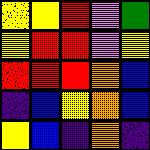[["yellow", "yellow", "red", "violet", "green"], ["yellow", "red", "red", "violet", "yellow"], ["red", "red", "red", "orange", "blue"], ["indigo", "blue", "yellow", "orange", "blue"], ["yellow", "blue", "indigo", "orange", "indigo"]]